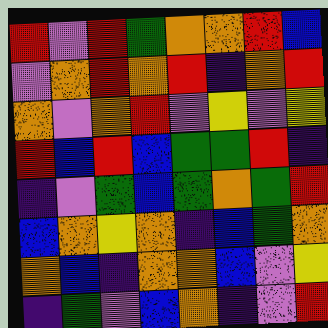[["red", "violet", "red", "green", "orange", "orange", "red", "blue"], ["violet", "orange", "red", "orange", "red", "indigo", "orange", "red"], ["orange", "violet", "orange", "red", "violet", "yellow", "violet", "yellow"], ["red", "blue", "red", "blue", "green", "green", "red", "indigo"], ["indigo", "violet", "green", "blue", "green", "orange", "green", "red"], ["blue", "orange", "yellow", "orange", "indigo", "blue", "green", "orange"], ["orange", "blue", "indigo", "orange", "orange", "blue", "violet", "yellow"], ["indigo", "green", "violet", "blue", "orange", "indigo", "violet", "red"]]